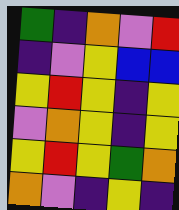[["green", "indigo", "orange", "violet", "red"], ["indigo", "violet", "yellow", "blue", "blue"], ["yellow", "red", "yellow", "indigo", "yellow"], ["violet", "orange", "yellow", "indigo", "yellow"], ["yellow", "red", "yellow", "green", "orange"], ["orange", "violet", "indigo", "yellow", "indigo"]]